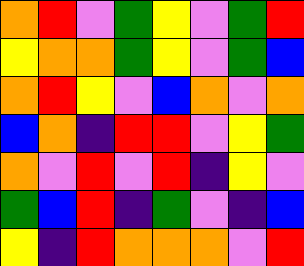[["orange", "red", "violet", "green", "yellow", "violet", "green", "red"], ["yellow", "orange", "orange", "green", "yellow", "violet", "green", "blue"], ["orange", "red", "yellow", "violet", "blue", "orange", "violet", "orange"], ["blue", "orange", "indigo", "red", "red", "violet", "yellow", "green"], ["orange", "violet", "red", "violet", "red", "indigo", "yellow", "violet"], ["green", "blue", "red", "indigo", "green", "violet", "indigo", "blue"], ["yellow", "indigo", "red", "orange", "orange", "orange", "violet", "red"]]